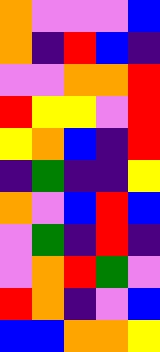[["orange", "violet", "violet", "violet", "blue"], ["orange", "indigo", "red", "blue", "indigo"], ["violet", "violet", "orange", "orange", "red"], ["red", "yellow", "yellow", "violet", "red"], ["yellow", "orange", "blue", "indigo", "red"], ["indigo", "green", "indigo", "indigo", "yellow"], ["orange", "violet", "blue", "red", "blue"], ["violet", "green", "indigo", "red", "indigo"], ["violet", "orange", "red", "green", "violet"], ["red", "orange", "indigo", "violet", "blue"], ["blue", "blue", "orange", "orange", "yellow"]]